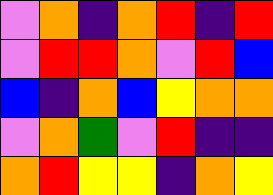[["violet", "orange", "indigo", "orange", "red", "indigo", "red"], ["violet", "red", "red", "orange", "violet", "red", "blue"], ["blue", "indigo", "orange", "blue", "yellow", "orange", "orange"], ["violet", "orange", "green", "violet", "red", "indigo", "indigo"], ["orange", "red", "yellow", "yellow", "indigo", "orange", "yellow"]]